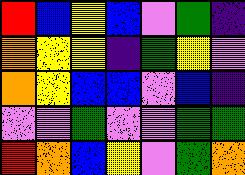[["red", "blue", "yellow", "blue", "violet", "green", "indigo"], ["orange", "yellow", "yellow", "indigo", "green", "yellow", "violet"], ["orange", "yellow", "blue", "blue", "violet", "blue", "indigo"], ["violet", "violet", "green", "violet", "violet", "green", "green"], ["red", "orange", "blue", "yellow", "violet", "green", "orange"]]